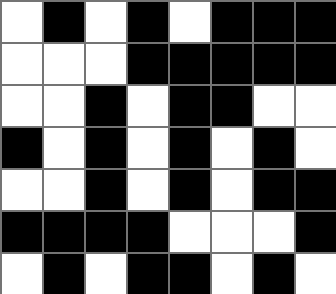[["white", "black", "white", "black", "white", "black", "black", "black"], ["white", "white", "white", "black", "black", "black", "black", "black"], ["white", "white", "black", "white", "black", "black", "white", "white"], ["black", "white", "black", "white", "black", "white", "black", "white"], ["white", "white", "black", "white", "black", "white", "black", "black"], ["black", "black", "black", "black", "white", "white", "white", "black"], ["white", "black", "white", "black", "black", "white", "black", "white"]]